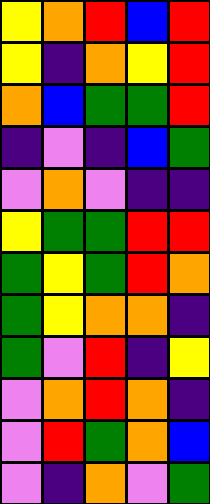[["yellow", "orange", "red", "blue", "red"], ["yellow", "indigo", "orange", "yellow", "red"], ["orange", "blue", "green", "green", "red"], ["indigo", "violet", "indigo", "blue", "green"], ["violet", "orange", "violet", "indigo", "indigo"], ["yellow", "green", "green", "red", "red"], ["green", "yellow", "green", "red", "orange"], ["green", "yellow", "orange", "orange", "indigo"], ["green", "violet", "red", "indigo", "yellow"], ["violet", "orange", "red", "orange", "indigo"], ["violet", "red", "green", "orange", "blue"], ["violet", "indigo", "orange", "violet", "green"]]